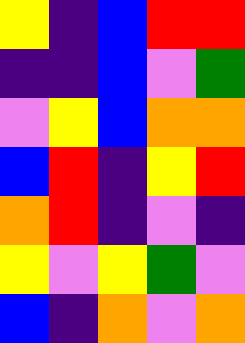[["yellow", "indigo", "blue", "red", "red"], ["indigo", "indigo", "blue", "violet", "green"], ["violet", "yellow", "blue", "orange", "orange"], ["blue", "red", "indigo", "yellow", "red"], ["orange", "red", "indigo", "violet", "indigo"], ["yellow", "violet", "yellow", "green", "violet"], ["blue", "indigo", "orange", "violet", "orange"]]